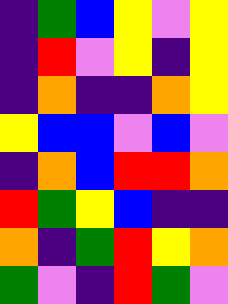[["indigo", "green", "blue", "yellow", "violet", "yellow"], ["indigo", "red", "violet", "yellow", "indigo", "yellow"], ["indigo", "orange", "indigo", "indigo", "orange", "yellow"], ["yellow", "blue", "blue", "violet", "blue", "violet"], ["indigo", "orange", "blue", "red", "red", "orange"], ["red", "green", "yellow", "blue", "indigo", "indigo"], ["orange", "indigo", "green", "red", "yellow", "orange"], ["green", "violet", "indigo", "red", "green", "violet"]]